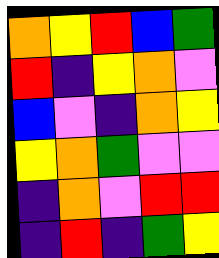[["orange", "yellow", "red", "blue", "green"], ["red", "indigo", "yellow", "orange", "violet"], ["blue", "violet", "indigo", "orange", "yellow"], ["yellow", "orange", "green", "violet", "violet"], ["indigo", "orange", "violet", "red", "red"], ["indigo", "red", "indigo", "green", "yellow"]]